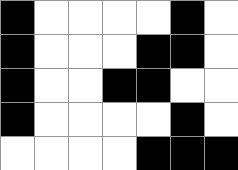[["black", "white", "white", "white", "white", "black", "white"], ["black", "white", "white", "white", "black", "black", "white"], ["black", "white", "white", "black", "black", "white", "white"], ["black", "white", "white", "white", "white", "black", "white"], ["white", "white", "white", "white", "black", "black", "black"]]